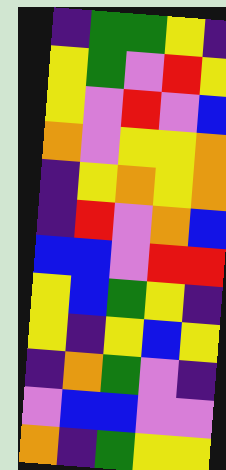[["indigo", "green", "green", "yellow", "indigo"], ["yellow", "green", "violet", "red", "yellow"], ["yellow", "violet", "red", "violet", "blue"], ["orange", "violet", "yellow", "yellow", "orange"], ["indigo", "yellow", "orange", "yellow", "orange"], ["indigo", "red", "violet", "orange", "blue"], ["blue", "blue", "violet", "red", "red"], ["yellow", "blue", "green", "yellow", "indigo"], ["yellow", "indigo", "yellow", "blue", "yellow"], ["indigo", "orange", "green", "violet", "indigo"], ["violet", "blue", "blue", "violet", "violet"], ["orange", "indigo", "green", "yellow", "yellow"]]